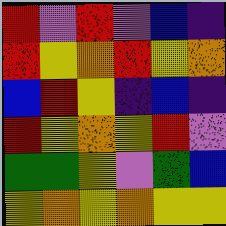[["red", "violet", "red", "violet", "blue", "indigo"], ["red", "yellow", "orange", "red", "yellow", "orange"], ["blue", "red", "yellow", "indigo", "blue", "indigo"], ["red", "yellow", "orange", "yellow", "red", "violet"], ["green", "green", "yellow", "violet", "green", "blue"], ["yellow", "orange", "yellow", "orange", "yellow", "yellow"]]